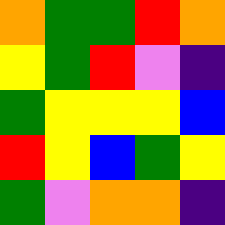[["orange", "green", "green", "red", "orange"], ["yellow", "green", "red", "violet", "indigo"], ["green", "yellow", "yellow", "yellow", "blue"], ["red", "yellow", "blue", "green", "yellow"], ["green", "violet", "orange", "orange", "indigo"]]